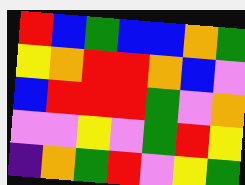[["red", "blue", "green", "blue", "blue", "orange", "green"], ["yellow", "orange", "red", "red", "orange", "blue", "violet"], ["blue", "red", "red", "red", "green", "violet", "orange"], ["violet", "violet", "yellow", "violet", "green", "red", "yellow"], ["indigo", "orange", "green", "red", "violet", "yellow", "green"]]